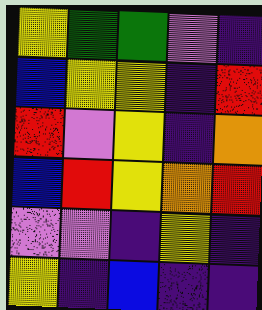[["yellow", "green", "green", "violet", "indigo"], ["blue", "yellow", "yellow", "indigo", "red"], ["red", "violet", "yellow", "indigo", "orange"], ["blue", "red", "yellow", "orange", "red"], ["violet", "violet", "indigo", "yellow", "indigo"], ["yellow", "indigo", "blue", "indigo", "indigo"]]